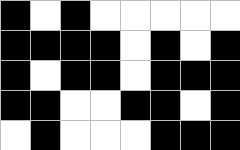[["black", "white", "black", "white", "white", "white", "white", "white"], ["black", "black", "black", "black", "white", "black", "white", "black"], ["black", "white", "black", "black", "white", "black", "black", "black"], ["black", "black", "white", "white", "black", "black", "white", "black"], ["white", "black", "white", "white", "white", "black", "black", "black"]]